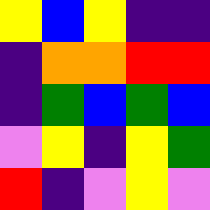[["yellow", "blue", "yellow", "indigo", "indigo"], ["indigo", "orange", "orange", "red", "red"], ["indigo", "green", "blue", "green", "blue"], ["violet", "yellow", "indigo", "yellow", "green"], ["red", "indigo", "violet", "yellow", "violet"]]